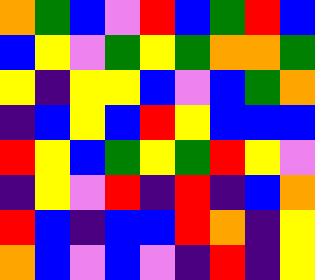[["orange", "green", "blue", "violet", "red", "blue", "green", "red", "blue"], ["blue", "yellow", "violet", "green", "yellow", "green", "orange", "orange", "green"], ["yellow", "indigo", "yellow", "yellow", "blue", "violet", "blue", "green", "orange"], ["indigo", "blue", "yellow", "blue", "red", "yellow", "blue", "blue", "blue"], ["red", "yellow", "blue", "green", "yellow", "green", "red", "yellow", "violet"], ["indigo", "yellow", "violet", "red", "indigo", "red", "indigo", "blue", "orange"], ["red", "blue", "indigo", "blue", "blue", "red", "orange", "indigo", "yellow"], ["orange", "blue", "violet", "blue", "violet", "indigo", "red", "indigo", "yellow"]]